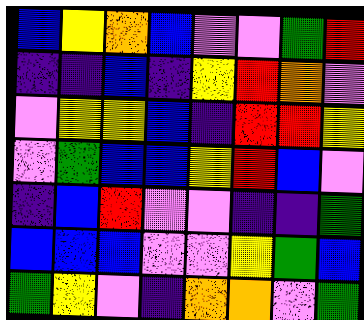[["blue", "yellow", "orange", "blue", "violet", "violet", "green", "red"], ["indigo", "indigo", "blue", "indigo", "yellow", "red", "orange", "violet"], ["violet", "yellow", "yellow", "blue", "indigo", "red", "red", "yellow"], ["violet", "green", "blue", "blue", "yellow", "red", "blue", "violet"], ["indigo", "blue", "red", "violet", "violet", "indigo", "indigo", "green"], ["blue", "blue", "blue", "violet", "violet", "yellow", "green", "blue"], ["green", "yellow", "violet", "indigo", "orange", "orange", "violet", "green"]]